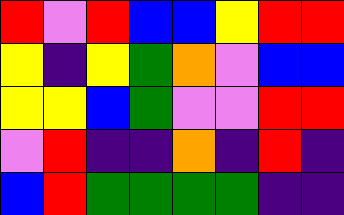[["red", "violet", "red", "blue", "blue", "yellow", "red", "red"], ["yellow", "indigo", "yellow", "green", "orange", "violet", "blue", "blue"], ["yellow", "yellow", "blue", "green", "violet", "violet", "red", "red"], ["violet", "red", "indigo", "indigo", "orange", "indigo", "red", "indigo"], ["blue", "red", "green", "green", "green", "green", "indigo", "indigo"]]